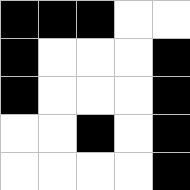[["black", "black", "black", "white", "white"], ["black", "white", "white", "white", "black"], ["black", "white", "white", "white", "black"], ["white", "white", "black", "white", "black"], ["white", "white", "white", "white", "black"]]